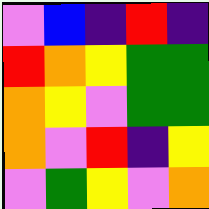[["violet", "blue", "indigo", "red", "indigo"], ["red", "orange", "yellow", "green", "green"], ["orange", "yellow", "violet", "green", "green"], ["orange", "violet", "red", "indigo", "yellow"], ["violet", "green", "yellow", "violet", "orange"]]